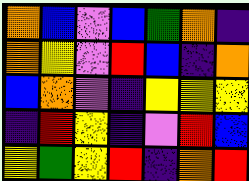[["orange", "blue", "violet", "blue", "green", "orange", "indigo"], ["orange", "yellow", "violet", "red", "blue", "indigo", "orange"], ["blue", "orange", "violet", "indigo", "yellow", "yellow", "yellow"], ["indigo", "red", "yellow", "indigo", "violet", "red", "blue"], ["yellow", "green", "yellow", "red", "indigo", "orange", "red"]]